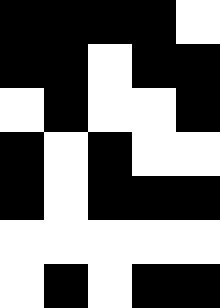[["black", "black", "black", "black", "white"], ["black", "black", "white", "black", "black"], ["white", "black", "white", "white", "black"], ["black", "white", "black", "white", "white"], ["black", "white", "black", "black", "black"], ["white", "white", "white", "white", "white"], ["white", "black", "white", "black", "black"]]